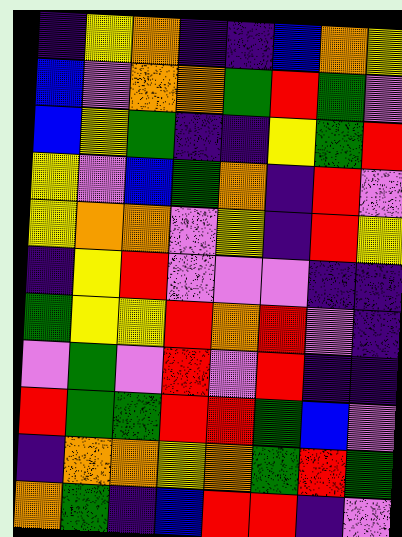[["indigo", "yellow", "orange", "indigo", "indigo", "blue", "orange", "yellow"], ["blue", "violet", "orange", "orange", "green", "red", "green", "violet"], ["blue", "yellow", "green", "indigo", "indigo", "yellow", "green", "red"], ["yellow", "violet", "blue", "green", "orange", "indigo", "red", "violet"], ["yellow", "orange", "orange", "violet", "yellow", "indigo", "red", "yellow"], ["indigo", "yellow", "red", "violet", "violet", "violet", "indigo", "indigo"], ["green", "yellow", "yellow", "red", "orange", "red", "violet", "indigo"], ["violet", "green", "violet", "red", "violet", "red", "indigo", "indigo"], ["red", "green", "green", "red", "red", "green", "blue", "violet"], ["indigo", "orange", "orange", "yellow", "orange", "green", "red", "green"], ["orange", "green", "indigo", "blue", "red", "red", "indigo", "violet"]]